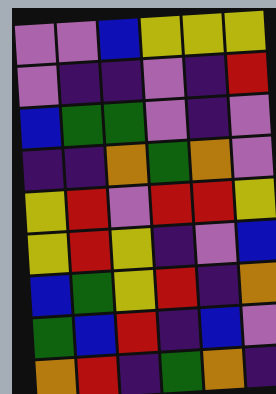[["violet", "violet", "blue", "yellow", "yellow", "yellow"], ["violet", "indigo", "indigo", "violet", "indigo", "red"], ["blue", "green", "green", "violet", "indigo", "violet"], ["indigo", "indigo", "orange", "green", "orange", "violet"], ["yellow", "red", "violet", "red", "red", "yellow"], ["yellow", "red", "yellow", "indigo", "violet", "blue"], ["blue", "green", "yellow", "red", "indigo", "orange"], ["green", "blue", "red", "indigo", "blue", "violet"], ["orange", "red", "indigo", "green", "orange", "indigo"]]